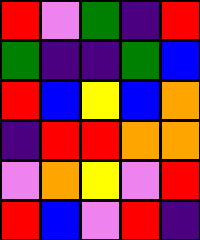[["red", "violet", "green", "indigo", "red"], ["green", "indigo", "indigo", "green", "blue"], ["red", "blue", "yellow", "blue", "orange"], ["indigo", "red", "red", "orange", "orange"], ["violet", "orange", "yellow", "violet", "red"], ["red", "blue", "violet", "red", "indigo"]]